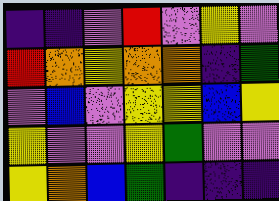[["indigo", "indigo", "violet", "red", "violet", "yellow", "violet"], ["red", "orange", "yellow", "orange", "orange", "indigo", "green"], ["violet", "blue", "violet", "yellow", "yellow", "blue", "yellow"], ["yellow", "violet", "violet", "yellow", "green", "violet", "violet"], ["yellow", "orange", "blue", "green", "indigo", "indigo", "indigo"]]